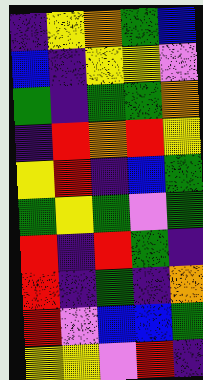[["indigo", "yellow", "orange", "green", "blue"], ["blue", "indigo", "yellow", "yellow", "violet"], ["green", "indigo", "green", "green", "orange"], ["indigo", "red", "orange", "red", "yellow"], ["yellow", "red", "indigo", "blue", "green"], ["green", "yellow", "green", "violet", "green"], ["red", "indigo", "red", "green", "indigo"], ["red", "indigo", "green", "indigo", "orange"], ["red", "violet", "blue", "blue", "green"], ["yellow", "yellow", "violet", "red", "indigo"]]